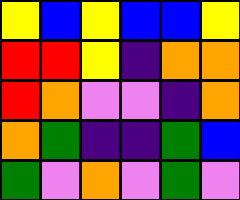[["yellow", "blue", "yellow", "blue", "blue", "yellow"], ["red", "red", "yellow", "indigo", "orange", "orange"], ["red", "orange", "violet", "violet", "indigo", "orange"], ["orange", "green", "indigo", "indigo", "green", "blue"], ["green", "violet", "orange", "violet", "green", "violet"]]